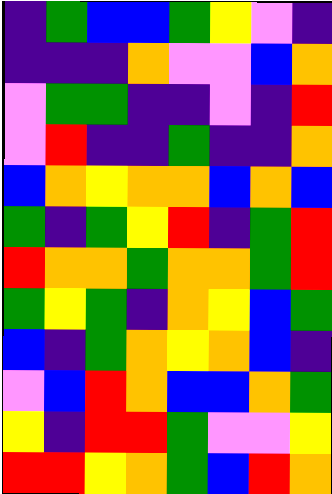[["indigo", "green", "blue", "blue", "green", "yellow", "violet", "indigo"], ["indigo", "indigo", "indigo", "orange", "violet", "violet", "blue", "orange"], ["violet", "green", "green", "indigo", "indigo", "violet", "indigo", "red"], ["violet", "red", "indigo", "indigo", "green", "indigo", "indigo", "orange"], ["blue", "orange", "yellow", "orange", "orange", "blue", "orange", "blue"], ["green", "indigo", "green", "yellow", "red", "indigo", "green", "red"], ["red", "orange", "orange", "green", "orange", "orange", "green", "red"], ["green", "yellow", "green", "indigo", "orange", "yellow", "blue", "green"], ["blue", "indigo", "green", "orange", "yellow", "orange", "blue", "indigo"], ["violet", "blue", "red", "orange", "blue", "blue", "orange", "green"], ["yellow", "indigo", "red", "red", "green", "violet", "violet", "yellow"], ["red", "red", "yellow", "orange", "green", "blue", "red", "orange"]]